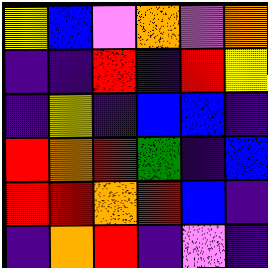[["yellow", "blue", "violet", "orange", "violet", "orange"], ["indigo", "indigo", "red", "indigo", "red", "yellow"], ["indigo", "yellow", "indigo", "blue", "blue", "indigo"], ["red", "orange", "red", "green", "indigo", "blue"], ["red", "red", "orange", "red", "blue", "indigo"], ["indigo", "orange", "red", "indigo", "violet", "indigo"]]